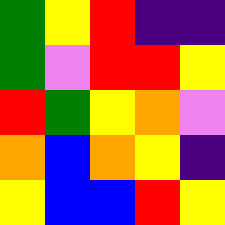[["green", "yellow", "red", "indigo", "indigo"], ["green", "violet", "red", "red", "yellow"], ["red", "green", "yellow", "orange", "violet"], ["orange", "blue", "orange", "yellow", "indigo"], ["yellow", "blue", "blue", "red", "yellow"]]